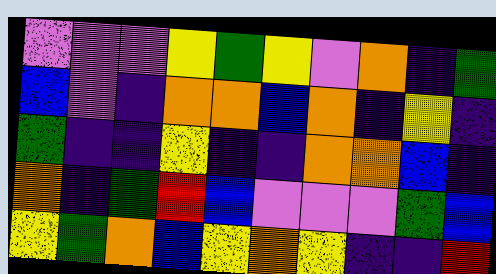[["violet", "violet", "violet", "yellow", "green", "yellow", "violet", "orange", "indigo", "green"], ["blue", "violet", "indigo", "orange", "orange", "blue", "orange", "indigo", "yellow", "indigo"], ["green", "indigo", "indigo", "yellow", "indigo", "indigo", "orange", "orange", "blue", "indigo"], ["orange", "indigo", "green", "red", "blue", "violet", "violet", "violet", "green", "blue"], ["yellow", "green", "orange", "blue", "yellow", "orange", "yellow", "indigo", "indigo", "red"]]